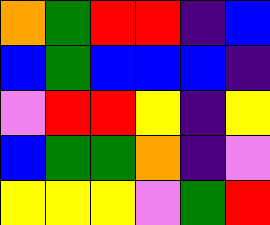[["orange", "green", "red", "red", "indigo", "blue"], ["blue", "green", "blue", "blue", "blue", "indigo"], ["violet", "red", "red", "yellow", "indigo", "yellow"], ["blue", "green", "green", "orange", "indigo", "violet"], ["yellow", "yellow", "yellow", "violet", "green", "red"]]